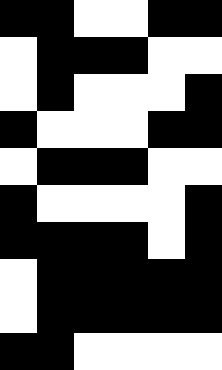[["black", "black", "white", "white", "black", "black"], ["white", "black", "black", "black", "white", "white"], ["white", "black", "white", "white", "white", "black"], ["black", "white", "white", "white", "black", "black"], ["white", "black", "black", "black", "white", "white"], ["black", "white", "white", "white", "white", "black"], ["black", "black", "black", "black", "white", "black"], ["white", "black", "black", "black", "black", "black"], ["white", "black", "black", "black", "black", "black"], ["black", "black", "white", "white", "white", "white"]]